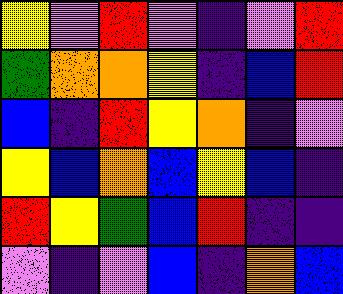[["yellow", "violet", "red", "violet", "indigo", "violet", "red"], ["green", "orange", "orange", "yellow", "indigo", "blue", "red"], ["blue", "indigo", "red", "yellow", "orange", "indigo", "violet"], ["yellow", "blue", "orange", "blue", "yellow", "blue", "indigo"], ["red", "yellow", "green", "blue", "red", "indigo", "indigo"], ["violet", "indigo", "violet", "blue", "indigo", "orange", "blue"]]